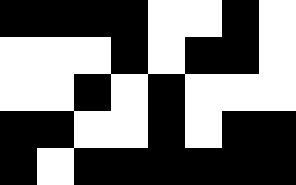[["black", "black", "black", "black", "white", "white", "black", "white"], ["white", "white", "white", "black", "white", "black", "black", "white"], ["white", "white", "black", "white", "black", "white", "white", "white"], ["black", "black", "white", "white", "black", "white", "black", "black"], ["black", "white", "black", "black", "black", "black", "black", "black"]]